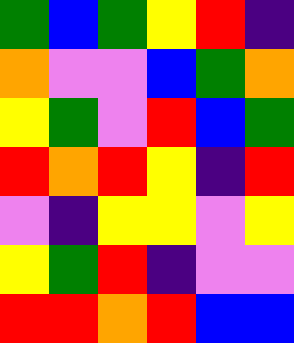[["green", "blue", "green", "yellow", "red", "indigo"], ["orange", "violet", "violet", "blue", "green", "orange"], ["yellow", "green", "violet", "red", "blue", "green"], ["red", "orange", "red", "yellow", "indigo", "red"], ["violet", "indigo", "yellow", "yellow", "violet", "yellow"], ["yellow", "green", "red", "indigo", "violet", "violet"], ["red", "red", "orange", "red", "blue", "blue"]]